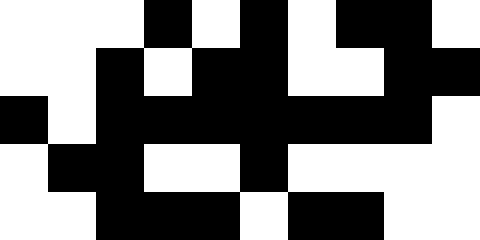[["white", "white", "white", "black", "white", "black", "white", "black", "black", "white"], ["white", "white", "black", "white", "black", "black", "white", "white", "black", "black"], ["black", "white", "black", "black", "black", "black", "black", "black", "black", "white"], ["white", "black", "black", "white", "white", "black", "white", "white", "white", "white"], ["white", "white", "black", "black", "black", "white", "black", "black", "white", "white"]]